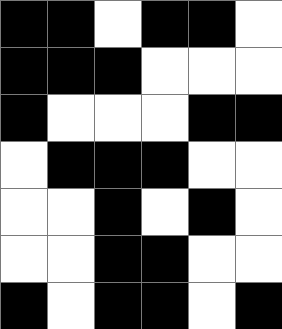[["black", "black", "white", "black", "black", "white"], ["black", "black", "black", "white", "white", "white"], ["black", "white", "white", "white", "black", "black"], ["white", "black", "black", "black", "white", "white"], ["white", "white", "black", "white", "black", "white"], ["white", "white", "black", "black", "white", "white"], ["black", "white", "black", "black", "white", "black"]]